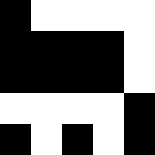[["black", "white", "white", "white", "white"], ["black", "black", "black", "black", "white"], ["black", "black", "black", "black", "white"], ["white", "white", "white", "white", "black"], ["black", "white", "black", "white", "black"]]